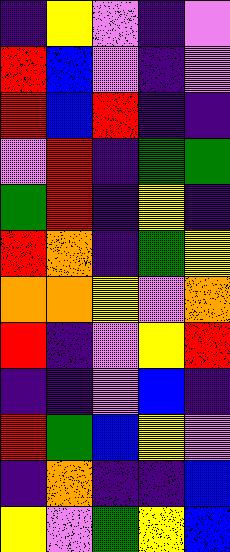[["indigo", "yellow", "violet", "indigo", "violet"], ["red", "blue", "violet", "indigo", "violet"], ["red", "blue", "red", "indigo", "indigo"], ["violet", "red", "indigo", "green", "green"], ["green", "red", "indigo", "yellow", "indigo"], ["red", "orange", "indigo", "green", "yellow"], ["orange", "orange", "yellow", "violet", "orange"], ["red", "indigo", "violet", "yellow", "red"], ["indigo", "indigo", "violet", "blue", "indigo"], ["red", "green", "blue", "yellow", "violet"], ["indigo", "orange", "indigo", "indigo", "blue"], ["yellow", "violet", "green", "yellow", "blue"]]